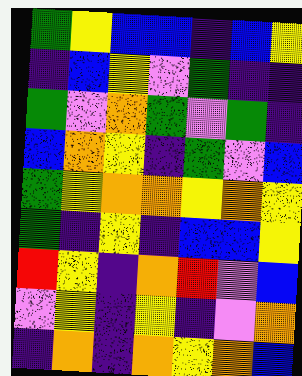[["green", "yellow", "blue", "blue", "indigo", "blue", "yellow"], ["indigo", "blue", "yellow", "violet", "green", "indigo", "indigo"], ["green", "violet", "orange", "green", "violet", "green", "indigo"], ["blue", "orange", "yellow", "indigo", "green", "violet", "blue"], ["green", "yellow", "orange", "orange", "yellow", "orange", "yellow"], ["green", "indigo", "yellow", "indigo", "blue", "blue", "yellow"], ["red", "yellow", "indigo", "orange", "red", "violet", "blue"], ["violet", "yellow", "indigo", "yellow", "indigo", "violet", "orange"], ["indigo", "orange", "indigo", "orange", "yellow", "orange", "blue"]]